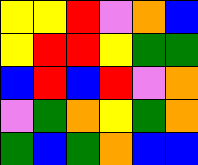[["yellow", "yellow", "red", "violet", "orange", "blue"], ["yellow", "red", "red", "yellow", "green", "green"], ["blue", "red", "blue", "red", "violet", "orange"], ["violet", "green", "orange", "yellow", "green", "orange"], ["green", "blue", "green", "orange", "blue", "blue"]]